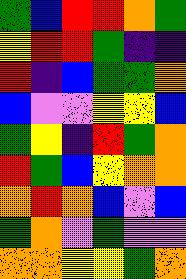[["green", "blue", "red", "red", "orange", "green"], ["yellow", "red", "red", "green", "indigo", "indigo"], ["red", "indigo", "blue", "green", "green", "orange"], ["blue", "violet", "violet", "yellow", "yellow", "blue"], ["green", "yellow", "indigo", "red", "green", "orange"], ["red", "green", "blue", "yellow", "orange", "orange"], ["orange", "red", "orange", "blue", "violet", "blue"], ["green", "orange", "violet", "green", "violet", "violet"], ["orange", "orange", "yellow", "yellow", "green", "orange"]]